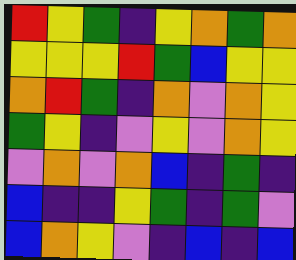[["red", "yellow", "green", "indigo", "yellow", "orange", "green", "orange"], ["yellow", "yellow", "yellow", "red", "green", "blue", "yellow", "yellow"], ["orange", "red", "green", "indigo", "orange", "violet", "orange", "yellow"], ["green", "yellow", "indigo", "violet", "yellow", "violet", "orange", "yellow"], ["violet", "orange", "violet", "orange", "blue", "indigo", "green", "indigo"], ["blue", "indigo", "indigo", "yellow", "green", "indigo", "green", "violet"], ["blue", "orange", "yellow", "violet", "indigo", "blue", "indigo", "blue"]]